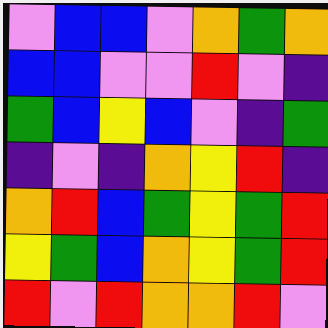[["violet", "blue", "blue", "violet", "orange", "green", "orange"], ["blue", "blue", "violet", "violet", "red", "violet", "indigo"], ["green", "blue", "yellow", "blue", "violet", "indigo", "green"], ["indigo", "violet", "indigo", "orange", "yellow", "red", "indigo"], ["orange", "red", "blue", "green", "yellow", "green", "red"], ["yellow", "green", "blue", "orange", "yellow", "green", "red"], ["red", "violet", "red", "orange", "orange", "red", "violet"]]